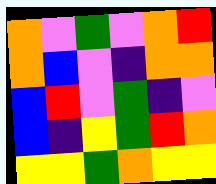[["orange", "violet", "green", "violet", "orange", "red"], ["orange", "blue", "violet", "indigo", "orange", "orange"], ["blue", "red", "violet", "green", "indigo", "violet"], ["blue", "indigo", "yellow", "green", "red", "orange"], ["yellow", "yellow", "green", "orange", "yellow", "yellow"]]